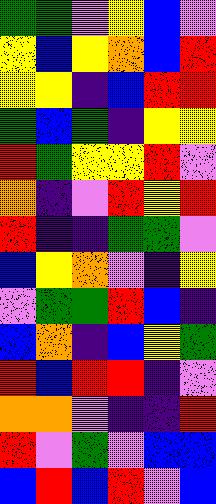[["green", "green", "violet", "yellow", "blue", "violet"], ["yellow", "blue", "yellow", "orange", "blue", "red"], ["yellow", "yellow", "indigo", "blue", "red", "red"], ["green", "blue", "green", "indigo", "yellow", "yellow"], ["red", "green", "yellow", "yellow", "red", "violet"], ["orange", "indigo", "violet", "red", "yellow", "red"], ["red", "indigo", "indigo", "green", "green", "violet"], ["blue", "yellow", "orange", "violet", "indigo", "yellow"], ["violet", "green", "green", "red", "blue", "indigo"], ["blue", "orange", "indigo", "blue", "yellow", "green"], ["red", "blue", "red", "red", "indigo", "violet"], ["orange", "orange", "violet", "indigo", "indigo", "red"], ["red", "violet", "green", "violet", "blue", "blue"], ["blue", "red", "blue", "red", "violet", "blue"]]